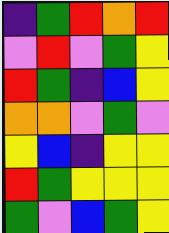[["indigo", "green", "red", "orange", "red"], ["violet", "red", "violet", "green", "yellow"], ["red", "green", "indigo", "blue", "yellow"], ["orange", "orange", "violet", "green", "violet"], ["yellow", "blue", "indigo", "yellow", "yellow"], ["red", "green", "yellow", "yellow", "yellow"], ["green", "violet", "blue", "green", "yellow"]]